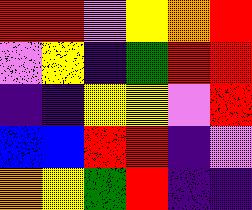[["red", "red", "violet", "yellow", "orange", "red"], ["violet", "yellow", "indigo", "green", "red", "red"], ["indigo", "indigo", "yellow", "yellow", "violet", "red"], ["blue", "blue", "red", "red", "indigo", "violet"], ["orange", "yellow", "green", "red", "indigo", "indigo"]]